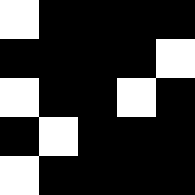[["white", "black", "black", "black", "black"], ["black", "black", "black", "black", "white"], ["white", "black", "black", "white", "black"], ["black", "white", "black", "black", "black"], ["white", "black", "black", "black", "black"]]